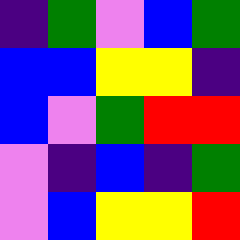[["indigo", "green", "violet", "blue", "green"], ["blue", "blue", "yellow", "yellow", "indigo"], ["blue", "violet", "green", "red", "red"], ["violet", "indigo", "blue", "indigo", "green"], ["violet", "blue", "yellow", "yellow", "red"]]